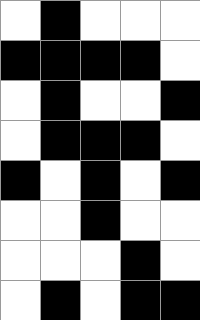[["white", "black", "white", "white", "white"], ["black", "black", "black", "black", "white"], ["white", "black", "white", "white", "black"], ["white", "black", "black", "black", "white"], ["black", "white", "black", "white", "black"], ["white", "white", "black", "white", "white"], ["white", "white", "white", "black", "white"], ["white", "black", "white", "black", "black"]]